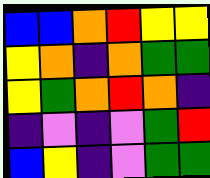[["blue", "blue", "orange", "red", "yellow", "yellow"], ["yellow", "orange", "indigo", "orange", "green", "green"], ["yellow", "green", "orange", "red", "orange", "indigo"], ["indigo", "violet", "indigo", "violet", "green", "red"], ["blue", "yellow", "indigo", "violet", "green", "green"]]